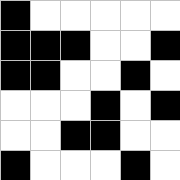[["black", "white", "white", "white", "white", "white"], ["black", "black", "black", "white", "white", "black"], ["black", "black", "white", "white", "black", "white"], ["white", "white", "white", "black", "white", "black"], ["white", "white", "black", "black", "white", "white"], ["black", "white", "white", "white", "black", "white"]]